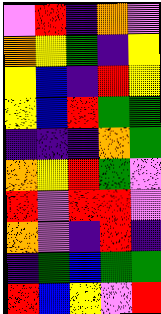[["violet", "red", "indigo", "orange", "violet"], ["orange", "yellow", "green", "indigo", "yellow"], ["yellow", "blue", "indigo", "red", "yellow"], ["yellow", "blue", "red", "green", "green"], ["indigo", "indigo", "indigo", "orange", "green"], ["orange", "yellow", "red", "green", "violet"], ["red", "violet", "red", "red", "violet"], ["orange", "violet", "indigo", "red", "indigo"], ["indigo", "green", "blue", "green", "green"], ["red", "blue", "yellow", "violet", "red"]]